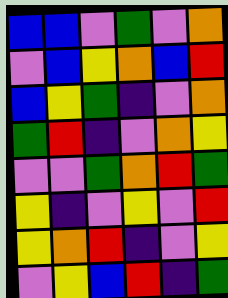[["blue", "blue", "violet", "green", "violet", "orange"], ["violet", "blue", "yellow", "orange", "blue", "red"], ["blue", "yellow", "green", "indigo", "violet", "orange"], ["green", "red", "indigo", "violet", "orange", "yellow"], ["violet", "violet", "green", "orange", "red", "green"], ["yellow", "indigo", "violet", "yellow", "violet", "red"], ["yellow", "orange", "red", "indigo", "violet", "yellow"], ["violet", "yellow", "blue", "red", "indigo", "green"]]